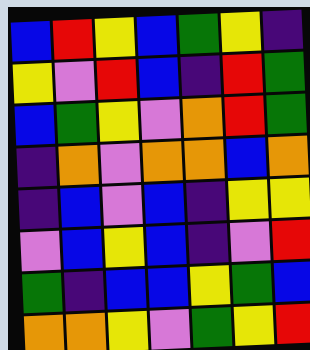[["blue", "red", "yellow", "blue", "green", "yellow", "indigo"], ["yellow", "violet", "red", "blue", "indigo", "red", "green"], ["blue", "green", "yellow", "violet", "orange", "red", "green"], ["indigo", "orange", "violet", "orange", "orange", "blue", "orange"], ["indigo", "blue", "violet", "blue", "indigo", "yellow", "yellow"], ["violet", "blue", "yellow", "blue", "indigo", "violet", "red"], ["green", "indigo", "blue", "blue", "yellow", "green", "blue"], ["orange", "orange", "yellow", "violet", "green", "yellow", "red"]]